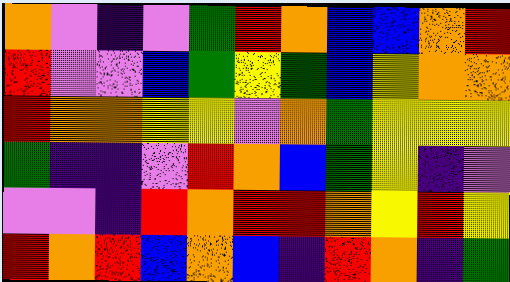[["orange", "violet", "indigo", "violet", "green", "red", "orange", "blue", "blue", "orange", "red"], ["red", "violet", "violet", "blue", "green", "yellow", "green", "blue", "yellow", "orange", "orange"], ["red", "orange", "orange", "yellow", "yellow", "violet", "orange", "green", "yellow", "yellow", "yellow"], ["green", "indigo", "indigo", "violet", "red", "orange", "blue", "green", "yellow", "indigo", "violet"], ["violet", "violet", "indigo", "red", "orange", "red", "red", "orange", "yellow", "red", "yellow"], ["red", "orange", "red", "blue", "orange", "blue", "indigo", "red", "orange", "indigo", "green"]]